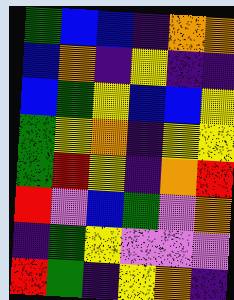[["green", "blue", "blue", "indigo", "orange", "orange"], ["blue", "orange", "indigo", "yellow", "indigo", "indigo"], ["blue", "green", "yellow", "blue", "blue", "yellow"], ["green", "yellow", "orange", "indigo", "yellow", "yellow"], ["green", "red", "yellow", "indigo", "orange", "red"], ["red", "violet", "blue", "green", "violet", "orange"], ["indigo", "green", "yellow", "violet", "violet", "violet"], ["red", "green", "indigo", "yellow", "orange", "indigo"]]